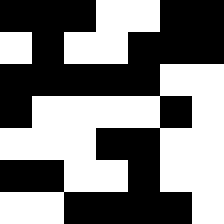[["black", "black", "black", "white", "white", "black", "black"], ["white", "black", "white", "white", "black", "black", "black"], ["black", "black", "black", "black", "black", "white", "white"], ["black", "white", "white", "white", "white", "black", "white"], ["white", "white", "white", "black", "black", "white", "white"], ["black", "black", "white", "white", "black", "white", "white"], ["white", "white", "black", "black", "black", "black", "white"]]